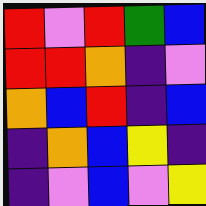[["red", "violet", "red", "green", "blue"], ["red", "red", "orange", "indigo", "violet"], ["orange", "blue", "red", "indigo", "blue"], ["indigo", "orange", "blue", "yellow", "indigo"], ["indigo", "violet", "blue", "violet", "yellow"]]